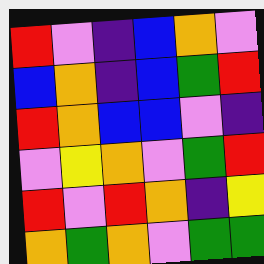[["red", "violet", "indigo", "blue", "orange", "violet"], ["blue", "orange", "indigo", "blue", "green", "red"], ["red", "orange", "blue", "blue", "violet", "indigo"], ["violet", "yellow", "orange", "violet", "green", "red"], ["red", "violet", "red", "orange", "indigo", "yellow"], ["orange", "green", "orange", "violet", "green", "green"]]